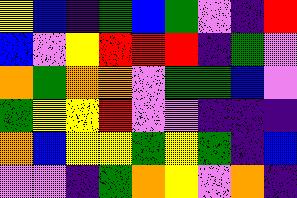[["yellow", "blue", "indigo", "green", "blue", "green", "violet", "indigo", "red"], ["blue", "violet", "yellow", "red", "red", "red", "indigo", "green", "violet"], ["orange", "green", "orange", "orange", "violet", "green", "green", "blue", "violet"], ["green", "yellow", "yellow", "red", "violet", "violet", "indigo", "indigo", "indigo"], ["orange", "blue", "yellow", "yellow", "green", "yellow", "green", "indigo", "blue"], ["violet", "violet", "indigo", "green", "orange", "yellow", "violet", "orange", "indigo"]]